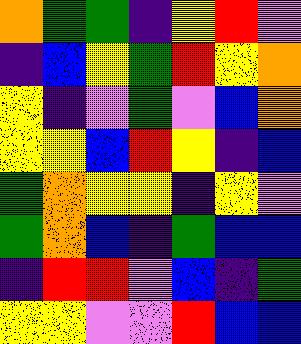[["orange", "green", "green", "indigo", "yellow", "red", "violet"], ["indigo", "blue", "yellow", "green", "red", "yellow", "orange"], ["yellow", "indigo", "violet", "green", "violet", "blue", "orange"], ["yellow", "yellow", "blue", "red", "yellow", "indigo", "blue"], ["green", "orange", "yellow", "yellow", "indigo", "yellow", "violet"], ["green", "orange", "blue", "indigo", "green", "blue", "blue"], ["indigo", "red", "red", "violet", "blue", "indigo", "green"], ["yellow", "yellow", "violet", "violet", "red", "blue", "blue"]]